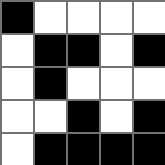[["black", "white", "white", "white", "white"], ["white", "black", "black", "white", "black"], ["white", "black", "white", "white", "white"], ["white", "white", "black", "white", "black"], ["white", "black", "black", "black", "black"]]